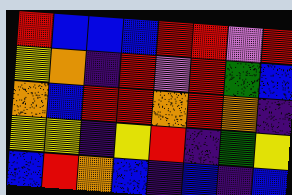[["red", "blue", "blue", "blue", "red", "red", "violet", "red"], ["yellow", "orange", "indigo", "red", "violet", "red", "green", "blue"], ["orange", "blue", "red", "red", "orange", "red", "orange", "indigo"], ["yellow", "yellow", "indigo", "yellow", "red", "indigo", "green", "yellow"], ["blue", "red", "orange", "blue", "indigo", "blue", "indigo", "blue"]]